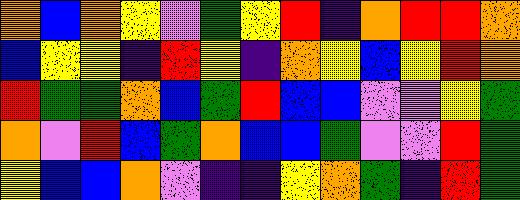[["orange", "blue", "orange", "yellow", "violet", "green", "yellow", "red", "indigo", "orange", "red", "red", "orange"], ["blue", "yellow", "yellow", "indigo", "red", "yellow", "indigo", "orange", "yellow", "blue", "yellow", "red", "orange"], ["red", "green", "green", "orange", "blue", "green", "red", "blue", "blue", "violet", "violet", "yellow", "green"], ["orange", "violet", "red", "blue", "green", "orange", "blue", "blue", "green", "violet", "violet", "red", "green"], ["yellow", "blue", "blue", "orange", "violet", "indigo", "indigo", "yellow", "orange", "green", "indigo", "red", "green"]]